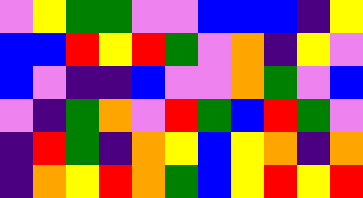[["violet", "yellow", "green", "green", "violet", "violet", "blue", "blue", "blue", "indigo", "yellow"], ["blue", "blue", "red", "yellow", "red", "green", "violet", "orange", "indigo", "yellow", "violet"], ["blue", "violet", "indigo", "indigo", "blue", "violet", "violet", "orange", "green", "violet", "blue"], ["violet", "indigo", "green", "orange", "violet", "red", "green", "blue", "red", "green", "violet"], ["indigo", "red", "green", "indigo", "orange", "yellow", "blue", "yellow", "orange", "indigo", "orange"], ["indigo", "orange", "yellow", "red", "orange", "green", "blue", "yellow", "red", "yellow", "red"]]